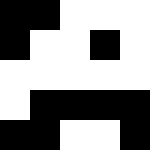[["black", "black", "white", "white", "white"], ["black", "white", "white", "black", "white"], ["white", "white", "white", "white", "white"], ["white", "black", "black", "black", "black"], ["black", "black", "white", "white", "black"]]